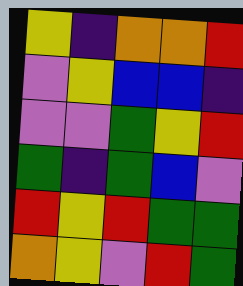[["yellow", "indigo", "orange", "orange", "red"], ["violet", "yellow", "blue", "blue", "indigo"], ["violet", "violet", "green", "yellow", "red"], ["green", "indigo", "green", "blue", "violet"], ["red", "yellow", "red", "green", "green"], ["orange", "yellow", "violet", "red", "green"]]